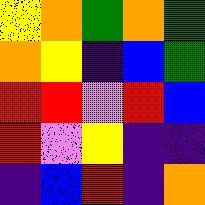[["yellow", "orange", "green", "orange", "green"], ["orange", "yellow", "indigo", "blue", "green"], ["red", "red", "violet", "red", "blue"], ["red", "violet", "yellow", "indigo", "indigo"], ["indigo", "blue", "red", "indigo", "orange"]]